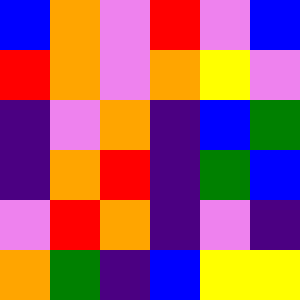[["blue", "orange", "violet", "red", "violet", "blue"], ["red", "orange", "violet", "orange", "yellow", "violet"], ["indigo", "violet", "orange", "indigo", "blue", "green"], ["indigo", "orange", "red", "indigo", "green", "blue"], ["violet", "red", "orange", "indigo", "violet", "indigo"], ["orange", "green", "indigo", "blue", "yellow", "yellow"]]